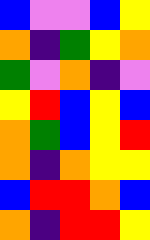[["blue", "violet", "violet", "blue", "yellow"], ["orange", "indigo", "green", "yellow", "orange"], ["green", "violet", "orange", "indigo", "violet"], ["yellow", "red", "blue", "yellow", "blue"], ["orange", "green", "blue", "yellow", "red"], ["orange", "indigo", "orange", "yellow", "yellow"], ["blue", "red", "red", "orange", "blue"], ["orange", "indigo", "red", "red", "yellow"]]